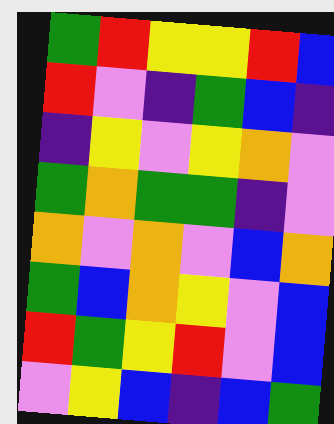[["green", "red", "yellow", "yellow", "red", "blue"], ["red", "violet", "indigo", "green", "blue", "indigo"], ["indigo", "yellow", "violet", "yellow", "orange", "violet"], ["green", "orange", "green", "green", "indigo", "violet"], ["orange", "violet", "orange", "violet", "blue", "orange"], ["green", "blue", "orange", "yellow", "violet", "blue"], ["red", "green", "yellow", "red", "violet", "blue"], ["violet", "yellow", "blue", "indigo", "blue", "green"]]